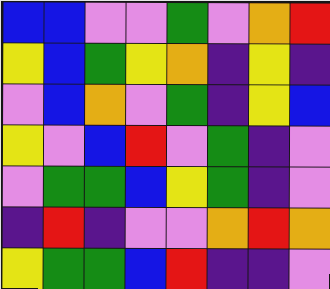[["blue", "blue", "violet", "violet", "green", "violet", "orange", "red"], ["yellow", "blue", "green", "yellow", "orange", "indigo", "yellow", "indigo"], ["violet", "blue", "orange", "violet", "green", "indigo", "yellow", "blue"], ["yellow", "violet", "blue", "red", "violet", "green", "indigo", "violet"], ["violet", "green", "green", "blue", "yellow", "green", "indigo", "violet"], ["indigo", "red", "indigo", "violet", "violet", "orange", "red", "orange"], ["yellow", "green", "green", "blue", "red", "indigo", "indigo", "violet"]]